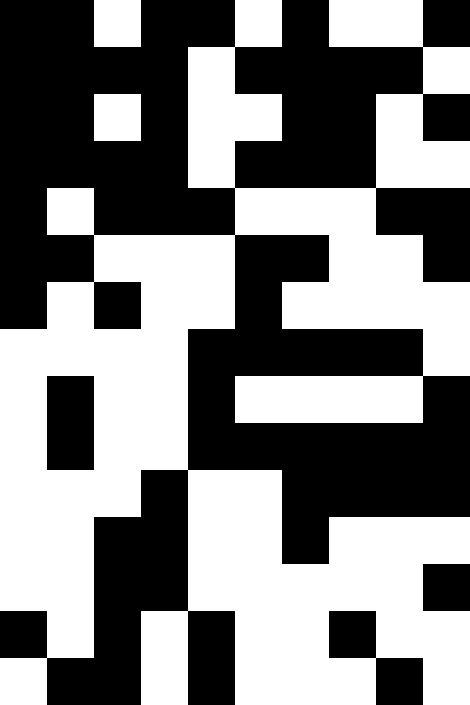[["black", "black", "white", "black", "black", "white", "black", "white", "white", "black"], ["black", "black", "black", "black", "white", "black", "black", "black", "black", "white"], ["black", "black", "white", "black", "white", "white", "black", "black", "white", "black"], ["black", "black", "black", "black", "white", "black", "black", "black", "white", "white"], ["black", "white", "black", "black", "black", "white", "white", "white", "black", "black"], ["black", "black", "white", "white", "white", "black", "black", "white", "white", "black"], ["black", "white", "black", "white", "white", "black", "white", "white", "white", "white"], ["white", "white", "white", "white", "black", "black", "black", "black", "black", "white"], ["white", "black", "white", "white", "black", "white", "white", "white", "white", "black"], ["white", "black", "white", "white", "black", "black", "black", "black", "black", "black"], ["white", "white", "white", "black", "white", "white", "black", "black", "black", "black"], ["white", "white", "black", "black", "white", "white", "black", "white", "white", "white"], ["white", "white", "black", "black", "white", "white", "white", "white", "white", "black"], ["black", "white", "black", "white", "black", "white", "white", "black", "white", "white"], ["white", "black", "black", "white", "black", "white", "white", "white", "black", "white"]]